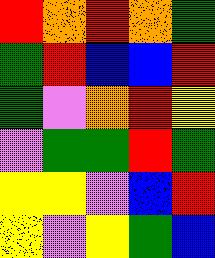[["red", "orange", "red", "orange", "green"], ["green", "red", "blue", "blue", "red"], ["green", "violet", "orange", "red", "yellow"], ["violet", "green", "green", "red", "green"], ["yellow", "yellow", "violet", "blue", "red"], ["yellow", "violet", "yellow", "green", "blue"]]